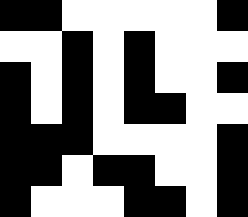[["black", "black", "white", "white", "white", "white", "white", "black"], ["white", "white", "black", "white", "black", "white", "white", "white"], ["black", "white", "black", "white", "black", "white", "white", "black"], ["black", "white", "black", "white", "black", "black", "white", "white"], ["black", "black", "black", "white", "white", "white", "white", "black"], ["black", "black", "white", "black", "black", "white", "white", "black"], ["black", "white", "white", "white", "black", "black", "white", "black"]]